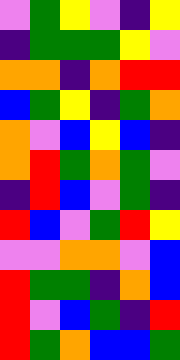[["violet", "green", "yellow", "violet", "indigo", "yellow"], ["indigo", "green", "green", "green", "yellow", "violet"], ["orange", "orange", "indigo", "orange", "red", "red"], ["blue", "green", "yellow", "indigo", "green", "orange"], ["orange", "violet", "blue", "yellow", "blue", "indigo"], ["orange", "red", "green", "orange", "green", "violet"], ["indigo", "red", "blue", "violet", "green", "indigo"], ["red", "blue", "violet", "green", "red", "yellow"], ["violet", "violet", "orange", "orange", "violet", "blue"], ["red", "green", "green", "indigo", "orange", "blue"], ["red", "violet", "blue", "green", "indigo", "red"], ["red", "green", "orange", "blue", "blue", "green"]]